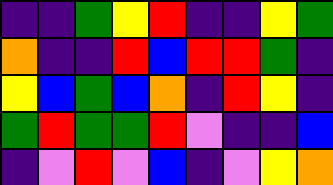[["indigo", "indigo", "green", "yellow", "red", "indigo", "indigo", "yellow", "green"], ["orange", "indigo", "indigo", "red", "blue", "red", "red", "green", "indigo"], ["yellow", "blue", "green", "blue", "orange", "indigo", "red", "yellow", "indigo"], ["green", "red", "green", "green", "red", "violet", "indigo", "indigo", "blue"], ["indigo", "violet", "red", "violet", "blue", "indigo", "violet", "yellow", "orange"]]